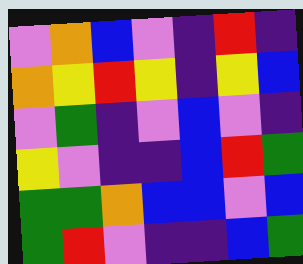[["violet", "orange", "blue", "violet", "indigo", "red", "indigo"], ["orange", "yellow", "red", "yellow", "indigo", "yellow", "blue"], ["violet", "green", "indigo", "violet", "blue", "violet", "indigo"], ["yellow", "violet", "indigo", "indigo", "blue", "red", "green"], ["green", "green", "orange", "blue", "blue", "violet", "blue"], ["green", "red", "violet", "indigo", "indigo", "blue", "green"]]